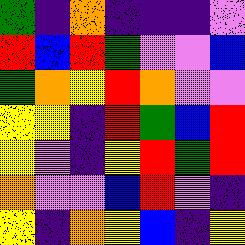[["green", "indigo", "orange", "indigo", "indigo", "indigo", "violet"], ["red", "blue", "red", "green", "violet", "violet", "blue"], ["green", "orange", "yellow", "red", "orange", "violet", "violet"], ["yellow", "yellow", "indigo", "red", "green", "blue", "red"], ["yellow", "violet", "indigo", "yellow", "red", "green", "red"], ["orange", "violet", "violet", "blue", "red", "violet", "indigo"], ["yellow", "indigo", "orange", "yellow", "blue", "indigo", "yellow"]]